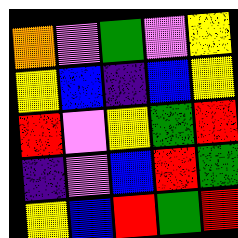[["orange", "violet", "green", "violet", "yellow"], ["yellow", "blue", "indigo", "blue", "yellow"], ["red", "violet", "yellow", "green", "red"], ["indigo", "violet", "blue", "red", "green"], ["yellow", "blue", "red", "green", "red"]]